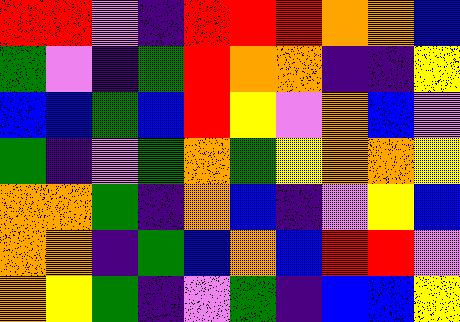[["red", "red", "violet", "indigo", "red", "red", "red", "orange", "orange", "blue"], ["green", "violet", "indigo", "green", "red", "orange", "orange", "indigo", "indigo", "yellow"], ["blue", "blue", "green", "blue", "red", "yellow", "violet", "orange", "blue", "violet"], ["green", "indigo", "violet", "green", "orange", "green", "yellow", "orange", "orange", "yellow"], ["orange", "orange", "green", "indigo", "orange", "blue", "indigo", "violet", "yellow", "blue"], ["orange", "orange", "indigo", "green", "blue", "orange", "blue", "red", "red", "violet"], ["orange", "yellow", "green", "indigo", "violet", "green", "indigo", "blue", "blue", "yellow"]]